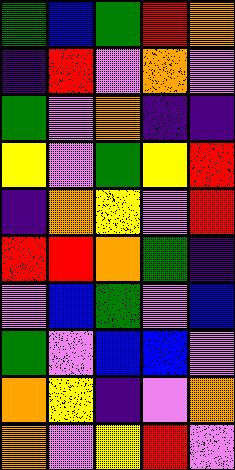[["green", "blue", "green", "red", "orange"], ["indigo", "red", "violet", "orange", "violet"], ["green", "violet", "orange", "indigo", "indigo"], ["yellow", "violet", "green", "yellow", "red"], ["indigo", "orange", "yellow", "violet", "red"], ["red", "red", "orange", "green", "indigo"], ["violet", "blue", "green", "violet", "blue"], ["green", "violet", "blue", "blue", "violet"], ["orange", "yellow", "indigo", "violet", "orange"], ["orange", "violet", "yellow", "red", "violet"]]